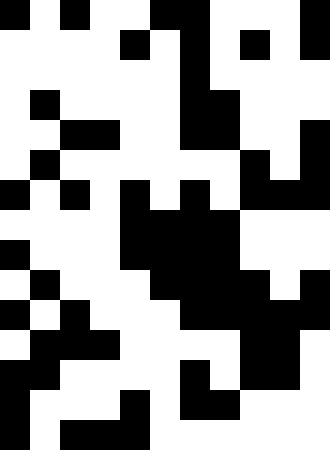[["black", "white", "black", "white", "white", "black", "black", "white", "white", "white", "black"], ["white", "white", "white", "white", "black", "white", "black", "white", "black", "white", "black"], ["white", "white", "white", "white", "white", "white", "black", "white", "white", "white", "white"], ["white", "black", "white", "white", "white", "white", "black", "black", "white", "white", "white"], ["white", "white", "black", "black", "white", "white", "black", "black", "white", "white", "black"], ["white", "black", "white", "white", "white", "white", "white", "white", "black", "white", "black"], ["black", "white", "black", "white", "black", "white", "black", "white", "black", "black", "black"], ["white", "white", "white", "white", "black", "black", "black", "black", "white", "white", "white"], ["black", "white", "white", "white", "black", "black", "black", "black", "white", "white", "white"], ["white", "black", "white", "white", "white", "black", "black", "black", "black", "white", "black"], ["black", "white", "black", "white", "white", "white", "black", "black", "black", "black", "black"], ["white", "black", "black", "black", "white", "white", "white", "white", "black", "black", "white"], ["black", "black", "white", "white", "white", "white", "black", "white", "black", "black", "white"], ["black", "white", "white", "white", "black", "white", "black", "black", "white", "white", "white"], ["black", "white", "black", "black", "black", "white", "white", "white", "white", "white", "white"]]